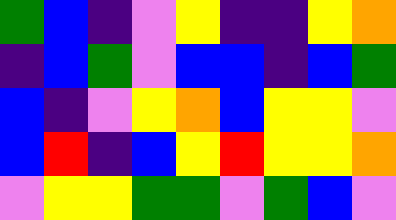[["green", "blue", "indigo", "violet", "yellow", "indigo", "indigo", "yellow", "orange"], ["indigo", "blue", "green", "violet", "blue", "blue", "indigo", "blue", "green"], ["blue", "indigo", "violet", "yellow", "orange", "blue", "yellow", "yellow", "violet"], ["blue", "red", "indigo", "blue", "yellow", "red", "yellow", "yellow", "orange"], ["violet", "yellow", "yellow", "green", "green", "violet", "green", "blue", "violet"]]